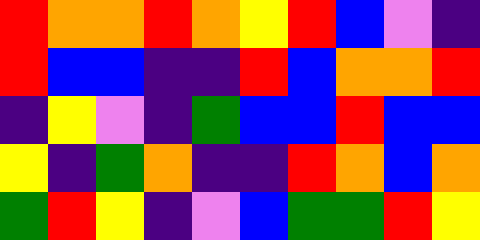[["red", "orange", "orange", "red", "orange", "yellow", "red", "blue", "violet", "indigo"], ["red", "blue", "blue", "indigo", "indigo", "red", "blue", "orange", "orange", "red"], ["indigo", "yellow", "violet", "indigo", "green", "blue", "blue", "red", "blue", "blue"], ["yellow", "indigo", "green", "orange", "indigo", "indigo", "red", "orange", "blue", "orange"], ["green", "red", "yellow", "indigo", "violet", "blue", "green", "green", "red", "yellow"]]